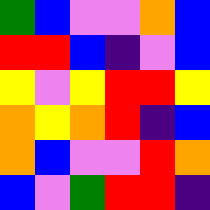[["green", "blue", "violet", "violet", "orange", "blue"], ["red", "red", "blue", "indigo", "violet", "blue"], ["yellow", "violet", "yellow", "red", "red", "yellow"], ["orange", "yellow", "orange", "red", "indigo", "blue"], ["orange", "blue", "violet", "violet", "red", "orange"], ["blue", "violet", "green", "red", "red", "indigo"]]